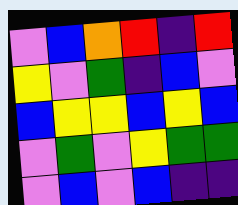[["violet", "blue", "orange", "red", "indigo", "red"], ["yellow", "violet", "green", "indigo", "blue", "violet"], ["blue", "yellow", "yellow", "blue", "yellow", "blue"], ["violet", "green", "violet", "yellow", "green", "green"], ["violet", "blue", "violet", "blue", "indigo", "indigo"]]